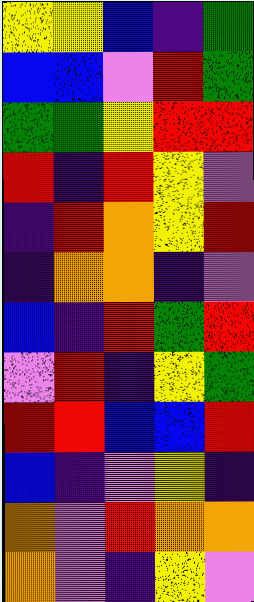[["yellow", "yellow", "blue", "indigo", "green"], ["blue", "blue", "violet", "red", "green"], ["green", "green", "yellow", "red", "red"], ["red", "indigo", "red", "yellow", "violet"], ["indigo", "red", "orange", "yellow", "red"], ["indigo", "orange", "orange", "indigo", "violet"], ["blue", "indigo", "red", "green", "red"], ["violet", "red", "indigo", "yellow", "green"], ["red", "red", "blue", "blue", "red"], ["blue", "indigo", "violet", "yellow", "indigo"], ["orange", "violet", "red", "orange", "orange"], ["orange", "violet", "indigo", "yellow", "violet"]]